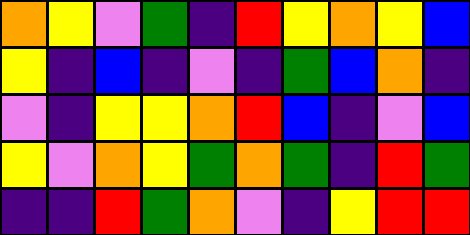[["orange", "yellow", "violet", "green", "indigo", "red", "yellow", "orange", "yellow", "blue"], ["yellow", "indigo", "blue", "indigo", "violet", "indigo", "green", "blue", "orange", "indigo"], ["violet", "indigo", "yellow", "yellow", "orange", "red", "blue", "indigo", "violet", "blue"], ["yellow", "violet", "orange", "yellow", "green", "orange", "green", "indigo", "red", "green"], ["indigo", "indigo", "red", "green", "orange", "violet", "indigo", "yellow", "red", "red"]]